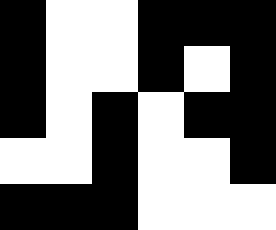[["black", "white", "white", "black", "black", "black"], ["black", "white", "white", "black", "white", "black"], ["black", "white", "black", "white", "black", "black"], ["white", "white", "black", "white", "white", "black"], ["black", "black", "black", "white", "white", "white"]]